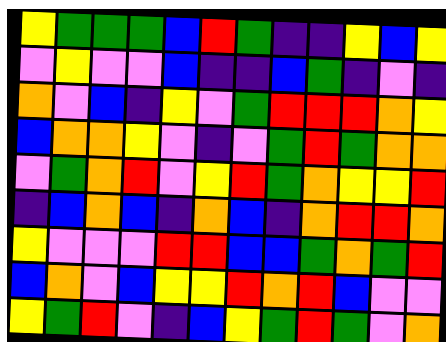[["yellow", "green", "green", "green", "blue", "red", "green", "indigo", "indigo", "yellow", "blue", "yellow"], ["violet", "yellow", "violet", "violet", "blue", "indigo", "indigo", "blue", "green", "indigo", "violet", "indigo"], ["orange", "violet", "blue", "indigo", "yellow", "violet", "green", "red", "red", "red", "orange", "yellow"], ["blue", "orange", "orange", "yellow", "violet", "indigo", "violet", "green", "red", "green", "orange", "orange"], ["violet", "green", "orange", "red", "violet", "yellow", "red", "green", "orange", "yellow", "yellow", "red"], ["indigo", "blue", "orange", "blue", "indigo", "orange", "blue", "indigo", "orange", "red", "red", "orange"], ["yellow", "violet", "violet", "violet", "red", "red", "blue", "blue", "green", "orange", "green", "red"], ["blue", "orange", "violet", "blue", "yellow", "yellow", "red", "orange", "red", "blue", "violet", "violet"], ["yellow", "green", "red", "violet", "indigo", "blue", "yellow", "green", "red", "green", "violet", "orange"]]